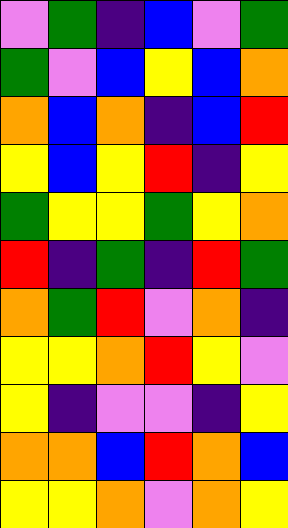[["violet", "green", "indigo", "blue", "violet", "green"], ["green", "violet", "blue", "yellow", "blue", "orange"], ["orange", "blue", "orange", "indigo", "blue", "red"], ["yellow", "blue", "yellow", "red", "indigo", "yellow"], ["green", "yellow", "yellow", "green", "yellow", "orange"], ["red", "indigo", "green", "indigo", "red", "green"], ["orange", "green", "red", "violet", "orange", "indigo"], ["yellow", "yellow", "orange", "red", "yellow", "violet"], ["yellow", "indigo", "violet", "violet", "indigo", "yellow"], ["orange", "orange", "blue", "red", "orange", "blue"], ["yellow", "yellow", "orange", "violet", "orange", "yellow"]]